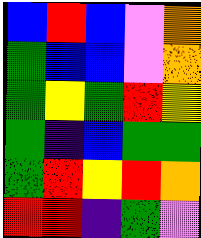[["blue", "red", "blue", "violet", "orange"], ["green", "blue", "blue", "violet", "orange"], ["green", "yellow", "green", "red", "yellow"], ["green", "indigo", "blue", "green", "green"], ["green", "red", "yellow", "red", "orange"], ["red", "red", "indigo", "green", "violet"]]